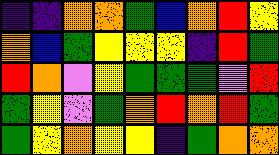[["indigo", "indigo", "orange", "orange", "green", "blue", "orange", "red", "yellow"], ["orange", "blue", "green", "yellow", "yellow", "yellow", "indigo", "red", "green"], ["red", "orange", "violet", "yellow", "green", "green", "green", "violet", "red"], ["green", "yellow", "violet", "green", "orange", "red", "orange", "red", "green"], ["green", "yellow", "orange", "yellow", "yellow", "indigo", "green", "orange", "orange"]]